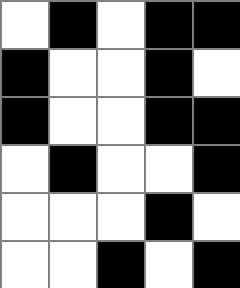[["white", "black", "white", "black", "black"], ["black", "white", "white", "black", "white"], ["black", "white", "white", "black", "black"], ["white", "black", "white", "white", "black"], ["white", "white", "white", "black", "white"], ["white", "white", "black", "white", "black"]]